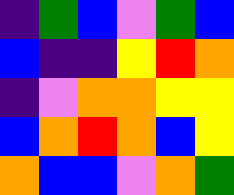[["indigo", "green", "blue", "violet", "green", "blue"], ["blue", "indigo", "indigo", "yellow", "red", "orange"], ["indigo", "violet", "orange", "orange", "yellow", "yellow"], ["blue", "orange", "red", "orange", "blue", "yellow"], ["orange", "blue", "blue", "violet", "orange", "green"]]